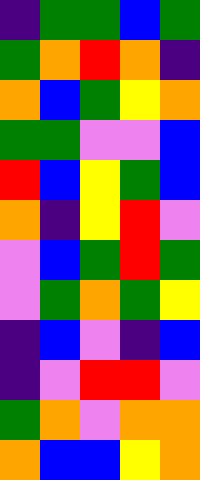[["indigo", "green", "green", "blue", "green"], ["green", "orange", "red", "orange", "indigo"], ["orange", "blue", "green", "yellow", "orange"], ["green", "green", "violet", "violet", "blue"], ["red", "blue", "yellow", "green", "blue"], ["orange", "indigo", "yellow", "red", "violet"], ["violet", "blue", "green", "red", "green"], ["violet", "green", "orange", "green", "yellow"], ["indigo", "blue", "violet", "indigo", "blue"], ["indigo", "violet", "red", "red", "violet"], ["green", "orange", "violet", "orange", "orange"], ["orange", "blue", "blue", "yellow", "orange"]]